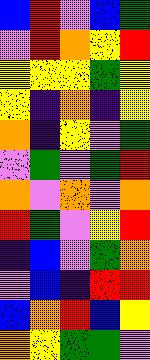[["blue", "red", "violet", "blue", "green"], ["violet", "red", "orange", "yellow", "red"], ["yellow", "yellow", "yellow", "green", "yellow"], ["yellow", "indigo", "orange", "indigo", "yellow"], ["orange", "indigo", "yellow", "violet", "green"], ["violet", "green", "violet", "green", "red"], ["orange", "violet", "orange", "violet", "orange"], ["red", "green", "violet", "yellow", "red"], ["indigo", "blue", "violet", "green", "orange"], ["violet", "blue", "indigo", "red", "red"], ["blue", "orange", "red", "blue", "yellow"], ["orange", "yellow", "green", "green", "violet"]]